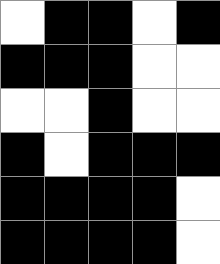[["white", "black", "black", "white", "black"], ["black", "black", "black", "white", "white"], ["white", "white", "black", "white", "white"], ["black", "white", "black", "black", "black"], ["black", "black", "black", "black", "white"], ["black", "black", "black", "black", "white"]]